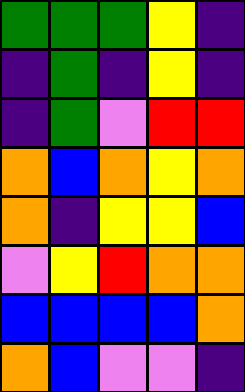[["green", "green", "green", "yellow", "indigo"], ["indigo", "green", "indigo", "yellow", "indigo"], ["indigo", "green", "violet", "red", "red"], ["orange", "blue", "orange", "yellow", "orange"], ["orange", "indigo", "yellow", "yellow", "blue"], ["violet", "yellow", "red", "orange", "orange"], ["blue", "blue", "blue", "blue", "orange"], ["orange", "blue", "violet", "violet", "indigo"]]